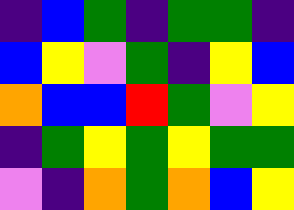[["indigo", "blue", "green", "indigo", "green", "green", "indigo"], ["blue", "yellow", "violet", "green", "indigo", "yellow", "blue"], ["orange", "blue", "blue", "red", "green", "violet", "yellow"], ["indigo", "green", "yellow", "green", "yellow", "green", "green"], ["violet", "indigo", "orange", "green", "orange", "blue", "yellow"]]